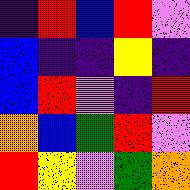[["indigo", "red", "blue", "red", "violet"], ["blue", "indigo", "indigo", "yellow", "indigo"], ["blue", "red", "violet", "indigo", "red"], ["orange", "blue", "green", "red", "violet"], ["red", "yellow", "violet", "green", "orange"]]